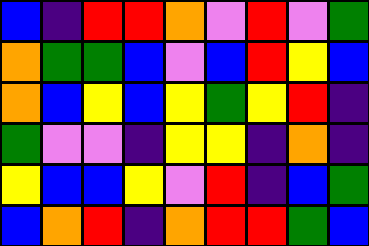[["blue", "indigo", "red", "red", "orange", "violet", "red", "violet", "green"], ["orange", "green", "green", "blue", "violet", "blue", "red", "yellow", "blue"], ["orange", "blue", "yellow", "blue", "yellow", "green", "yellow", "red", "indigo"], ["green", "violet", "violet", "indigo", "yellow", "yellow", "indigo", "orange", "indigo"], ["yellow", "blue", "blue", "yellow", "violet", "red", "indigo", "blue", "green"], ["blue", "orange", "red", "indigo", "orange", "red", "red", "green", "blue"]]